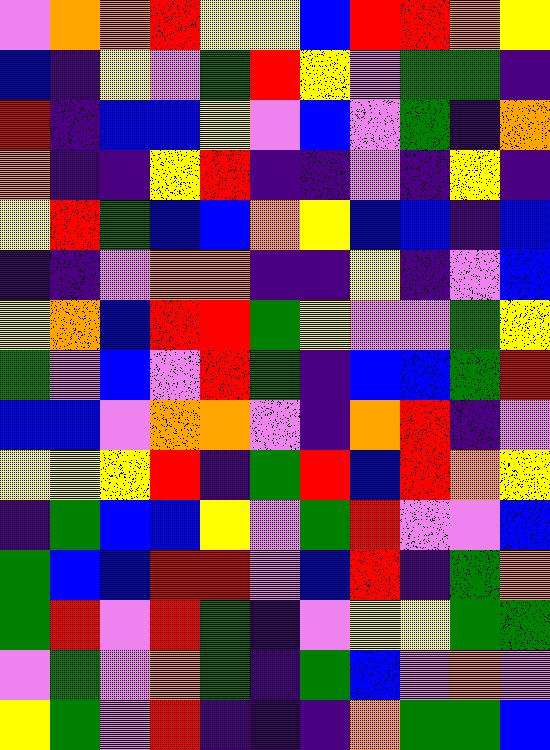[["violet", "orange", "orange", "red", "yellow", "yellow", "blue", "red", "red", "orange", "yellow"], ["blue", "indigo", "yellow", "violet", "green", "red", "yellow", "violet", "green", "green", "indigo"], ["red", "indigo", "blue", "blue", "yellow", "violet", "blue", "violet", "green", "indigo", "orange"], ["orange", "indigo", "indigo", "yellow", "red", "indigo", "indigo", "violet", "indigo", "yellow", "indigo"], ["yellow", "red", "green", "blue", "blue", "orange", "yellow", "blue", "blue", "indigo", "blue"], ["indigo", "indigo", "violet", "orange", "orange", "indigo", "indigo", "yellow", "indigo", "violet", "blue"], ["yellow", "orange", "blue", "red", "red", "green", "yellow", "violet", "violet", "green", "yellow"], ["green", "violet", "blue", "violet", "red", "green", "indigo", "blue", "blue", "green", "red"], ["blue", "blue", "violet", "orange", "orange", "violet", "indigo", "orange", "red", "indigo", "violet"], ["yellow", "yellow", "yellow", "red", "indigo", "green", "red", "blue", "red", "orange", "yellow"], ["indigo", "green", "blue", "blue", "yellow", "violet", "green", "red", "violet", "violet", "blue"], ["green", "blue", "blue", "red", "red", "violet", "blue", "red", "indigo", "green", "orange"], ["green", "red", "violet", "red", "green", "indigo", "violet", "yellow", "yellow", "green", "green"], ["violet", "green", "violet", "orange", "green", "indigo", "green", "blue", "violet", "orange", "violet"], ["yellow", "green", "violet", "red", "indigo", "indigo", "indigo", "orange", "green", "green", "blue"]]